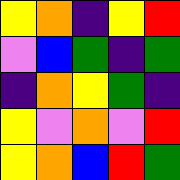[["yellow", "orange", "indigo", "yellow", "red"], ["violet", "blue", "green", "indigo", "green"], ["indigo", "orange", "yellow", "green", "indigo"], ["yellow", "violet", "orange", "violet", "red"], ["yellow", "orange", "blue", "red", "green"]]